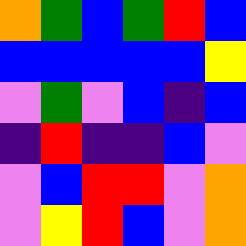[["orange", "green", "blue", "green", "red", "blue"], ["blue", "blue", "blue", "blue", "blue", "yellow"], ["violet", "green", "violet", "blue", "indigo", "blue"], ["indigo", "red", "indigo", "indigo", "blue", "violet"], ["violet", "blue", "red", "red", "violet", "orange"], ["violet", "yellow", "red", "blue", "violet", "orange"]]